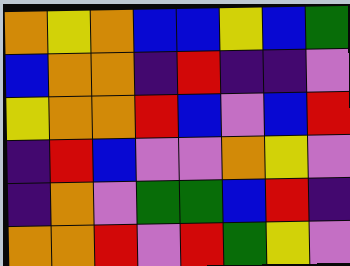[["orange", "yellow", "orange", "blue", "blue", "yellow", "blue", "green"], ["blue", "orange", "orange", "indigo", "red", "indigo", "indigo", "violet"], ["yellow", "orange", "orange", "red", "blue", "violet", "blue", "red"], ["indigo", "red", "blue", "violet", "violet", "orange", "yellow", "violet"], ["indigo", "orange", "violet", "green", "green", "blue", "red", "indigo"], ["orange", "orange", "red", "violet", "red", "green", "yellow", "violet"]]